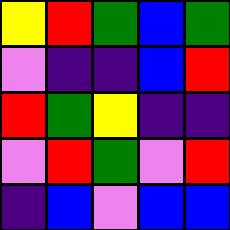[["yellow", "red", "green", "blue", "green"], ["violet", "indigo", "indigo", "blue", "red"], ["red", "green", "yellow", "indigo", "indigo"], ["violet", "red", "green", "violet", "red"], ["indigo", "blue", "violet", "blue", "blue"]]